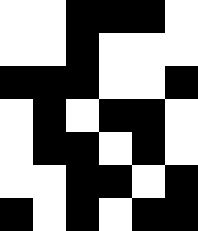[["white", "white", "black", "black", "black", "white"], ["white", "white", "black", "white", "white", "white"], ["black", "black", "black", "white", "white", "black"], ["white", "black", "white", "black", "black", "white"], ["white", "black", "black", "white", "black", "white"], ["white", "white", "black", "black", "white", "black"], ["black", "white", "black", "white", "black", "black"]]